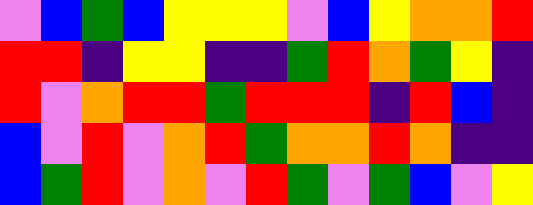[["violet", "blue", "green", "blue", "yellow", "yellow", "yellow", "violet", "blue", "yellow", "orange", "orange", "red"], ["red", "red", "indigo", "yellow", "yellow", "indigo", "indigo", "green", "red", "orange", "green", "yellow", "indigo"], ["red", "violet", "orange", "red", "red", "green", "red", "red", "red", "indigo", "red", "blue", "indigo"], ["blue", "violet", "red", "violet", "orange", "red", "green", "orange", "orange", "red", "orange", "indigo", "indigo"], ["blue", "green", "red", "violet", "orange", "violet", "red", "green", "violet", "green", "blue", "violet", "yellow"]]